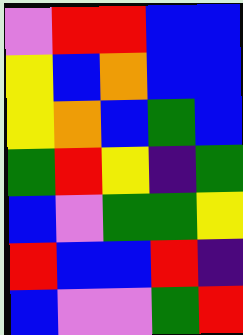[["violet", "red", "red", "blue", "blue"], ["yellow", "blue", "orange", "blue", "blue"], ["yellow", "orange", "blue", "green", "blue"], ["green", "red", "yellow", "indigo", "green"], ["blue", "violet", "green", "green", "yellow"], ["red", "blue", "blue", "red", "indigo"], ["blue", "violet", "violet", "green", "red"]]